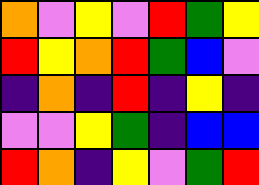[["orange", "violet", "yellow", "violet", "red", "green", "yellow"], ["red", "yellow", "orange", "red", "green", "blue", "violet"], ["indigo", "orange", "indigo", "red", "indigo", "yellow", "indigo"], ["violet", "violet", "yellow", "green", "indigo", "blue", "blue"], ["red", "orange", "indigo", "yellow", "violet", "green", "red"]]